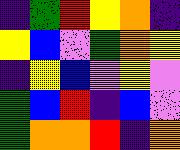[["indigo", "green", "red", "yellow", "orange", "indigo"], ["yellow", "blue", "violet", "green", "orange", "yellow"], ["indigo", "yellow", "blue", "violet", "yellow", "violet"], ["green", "blue", "red", "indigo", "blue", "violet"], ["green", "orange", "orange", "red", "indigo", "orange"]]